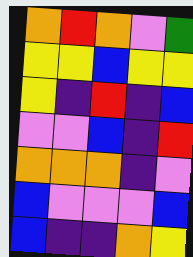[["orange", "red", "orange", "violet", "green"], ["yellow", "yellow", "blue", "yellow", "yellow"], ["yellow", "indigo", "red", "indigo", "blue"], ["violet", "violet", "blue", "indigo", "red"], ["orange", "orange", "orange", "indigo", "violet"], ["blue", "violet", "violet", "violet", "blue"], ["blue", "indigo", "indigo", "orange", "yellow"]]